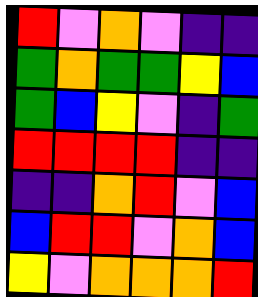[["red", "violet", "orange", "violet", "indigo", "indigo"], ["green", "orange", "green", "green", "yellow", "blue"], ["green", "blue", "yellow", "violet", "indigo", "green"], ["red", "red", "red", "red", "indigo", "indigo"], ["indigo", "indigo", "orange", "red", "violet", "blue"], ["blue", "red", "red", "violet", "orange", "blue"], ["yellow", "violet", "orange", "orange", "orange", "red"]]